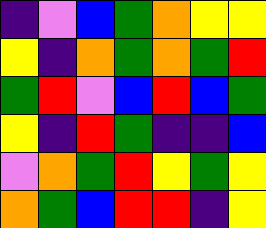[["indigo", "violet", "blue", "green", "orange", "yellow", "yellow"], ["yellow", "indigo", "orange", "green", "orange", "green", "red"], ["green", "red", "violet", "blue", "red", "blue", "green"], ["yellow", "indigo", "red", "green", "indigo", "indigo", "blue"], ["violet", "orange", "green", "red", "yellow", "green", "yellow"], ["orange", "green", "blue", "red", "red", "indigo", "yellow"]]